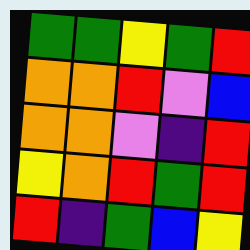[["green", "green", "yellow", "green", "red"], ["orange", "orange", "red", "violet", "blue"], ["orange", "orange", "violet", "indigo", "red"], ["yellow", "orange", "red", "green", "red"], ["red", "indigo", "green", "blue", "yellow"]]